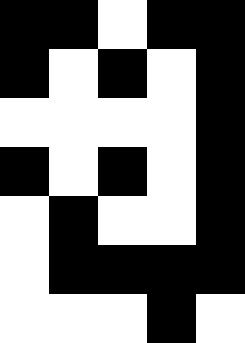[["black", "black", "white", "black", "black"], ["black", "white", "black", "white", "black"], ["white", "white", "white", "white", "black"], ["black", "white", "black", "white", "black"], ["white", "black", "white", "white", "black"], ["white", "black", "black", "black", "black"], ["white", "white", "white", "black", "white"]]